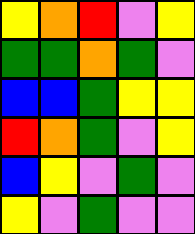[["yellow", "orange", "red", "violet", "yellow"], ["green", "green", "orange", "green", "violet"], ["blue", "blue", "green", "yellow", "yellow"], ["red", "orange", "green", "violet", "yellow"], ["blue", "yellow", "violet", "green", "violet"], ["yellow", "violet", "green", "violet", "violet"]]